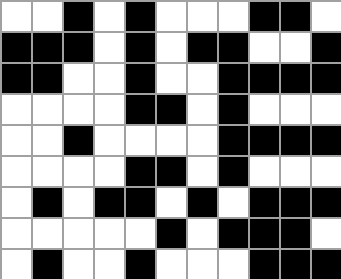[["white", "white", "black", "white", "black", "white", "white", "white", "black", "black", "white"], ["black", "black", "black", "white", "black", "white", "black", "black", "white", "white", "black"], ["black", "black", "white", "white", "black", "white", "white", "black", "black", "black", "black"], ["white", "white", "white", "white", "black", "black", "white", "black", "white", "white", "white"], ["white", "white", "black", "white", "white", "white", "white", "black", "black", "black", "black"], ["white", "white", "white", "white", "black", "black", "white", "black", "white", "white", "white"], ["white", "black", "white", "black", "black", "white", "black", "white", "black", "black", "black"], ["white", "white", "white", "white", "white", "black", "white", "black", "black", "black", "white"], ["white", "black", "white", "white", "black", "white", "white", "white", "black", "black", "black"]]